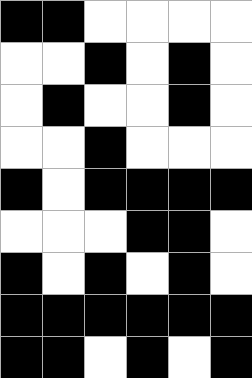[["black", "black", "white", "white", "white", "white"], ["white", "white", "black", "white", "black", "white"], ["white", "black", "white", "white", "black", "white"], ["white", "white", "black", "white", "white", "white"], ["black", "white", "black", "black", "black", "black"], ["white", "white", "white", "black", "black", "white"], ["black", "white", "black", "white", "black", "white"], ["black", "black", "black", "black", "black", "black"], ["black", "black", "white", "black", "white", "black"]]